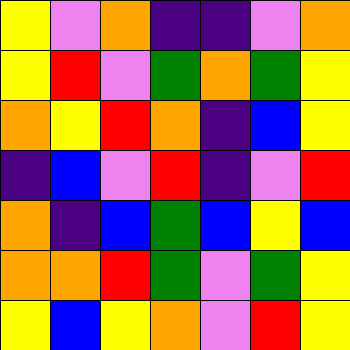[["yellow", "violet", "orange", "indigo", "indigo", "violet", "orange"], ["yellow", "red", "violet", "green", "orange", "green", "yellow"], ["orange", "yellow", "red", "orange", "indigo", "blue", "yellow"], ["indigo", "blue", "violet", "red", "indigo", "violet", "red"], ["orange", "indigo", "blue", "green", "blue", "yellow", "blue"], ["orange", "orange", "red", "green", "violet", "green", "yellow"], ["yellow", "blue", "yellow", "orange", "violet", "red", "yellow"]]